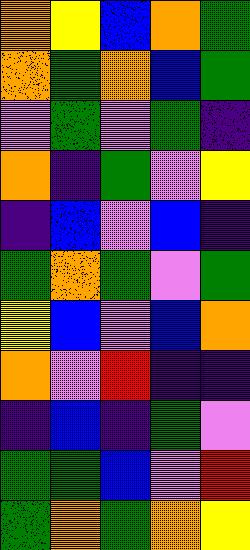[["orange", "yellow", "blue", "orange", "green"], ["orange", "green", "orange", "blue", "green"], ["violet", "green", "violet", "green", "indigo"], ["orange", "indigo", "green", "violet", "yellow"], ["indigo", "blue", "violet", "blue", "indigo"], ["green", "orange", "green", "violet", "green"], ["yellow", "blue", "violet", "blue", "orange"], ["orange", "violet", "red", "indigo", "indigo"], ["indigo", "blue", "indigo", "green", "violet"], ["green", "green", "blue", "violet", "red"], ["green", "orange", "green", "orange", "yellow"]]